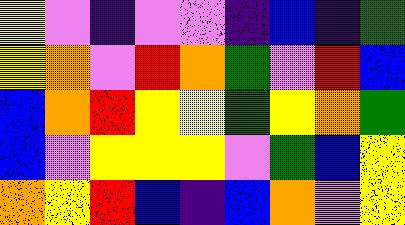[["yellow", "violet", "indigo", "violet", "violet", "indigo", "blue", "indigo", "green"], ["yellow", "orange", "violet", "red", "orange", "green", "violet", "red", "blue"], ["blue", "orange", "red", "yellow", "yellow", "green", "yellow", "orange", "green"], ["blue", "violet", "yellow", "yellow", "yellow", "violet", "green", "blue", "yellow"], ["orange", "yellow", "red", "blue", "indigo", "blue", "orange", "violet", "yellow"]]